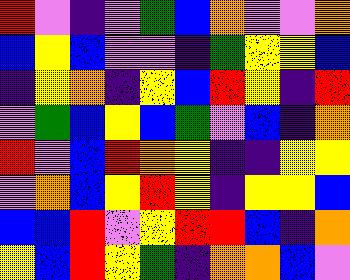[["red", "violet", "indigo", "violet", "green", "blue", "orange", "violet", "violet", "orange"], ["blue", "yellow", "blue", "violet", "violet", "indigo", "green", "yellow", "yellow", "blue"], ["indigo", "yellow", "orange", "indigo", "yellow", "blue", "red", "yellow", "indigo", "red"], ["violet", "green", "blue", "yellow", "blue", "green", "violet", "blue", "indigo", "orange"], ["red", "violet", "blue", "red", "orange", "yellow", "indigo", "indigo", "yellow", "yellow"], ["violet", "orange", "blue", "yellow", "red", "yellow", "indigo", "yellow", "yellow", "blue"], ["blue", "blue", "red", "violet", "yellow", "red", "red", "blue", "indigo", "orange"], ["yellow", "blue", "red", "yellow", "green", "indigo", "orange", "orange", "blue", "violet"]]